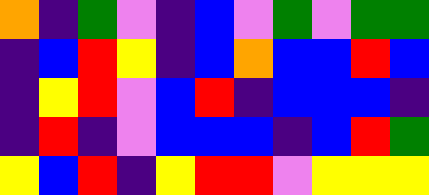[["orange", "indigo", "green", "violet", "indigo", "blue", "violet", "green", "violet", "green", "green"], ["indigo", "blue", "red", "yellow", "indigo", "blue", "orange", "blue", "blue", "red", "blue"], ["indigo", "yellow", "red", "violet", "blue", "red", "indigo", "blue", "blue", "blue", "indigo"], ["indigo", "red", "indigo", "violet", "blue", "blue", "blue", "indigo", "blue", "red", "green"], ["yellow", "blue", "red", "indigo", "yellow", "red", "red", "violet", "yellow", "yellow", "yellow"]]